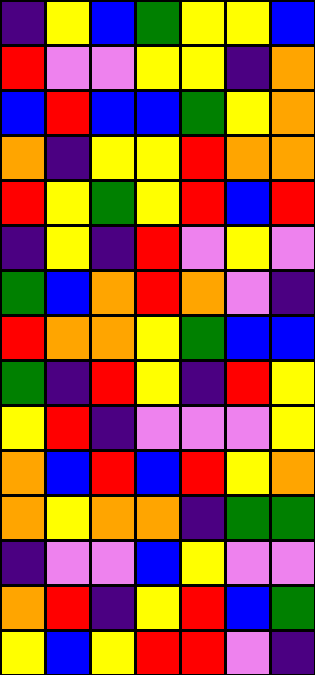[["indigo", "yellow", "blue", "green", "yellow", "yellow", "blue"], ["red", "violet", "violet", "yellow", "yellow", "indigo", "orange"], ["blue", "red", "blue", "blue", "green", "yellow", "orange"], ["orange", "indigo", "yellow", "yellow", "red", "orange", "orange"], ["red", "yellow", "green", "yellow", "red", "blue", "red"], ["indigo", "yellow", "indigo", "red", "violet", "yellow", "violet"], ["green", "blue", "orange", "red", "orange", "violet", "indigo"], ["red", "orange", "orange", "yellow", "green", "blue", "blue"], ["green", "indigo", "red", "yellow", "indigo", "red", "yellow"], ["yellow", "red", "indigo", "violet", "violet", "violet", "yellow"], ["orange", "blue", "red", "blue", "red", "yellow", "orange"], ["orange", "yellow", "orange", "orange", "indigo", "green", "green"], ["indigo", "violet", "violet", "blue", "yellow", "violet", "violet"], ["orange", "red", "indigo", "yellow", "red", "blue", "green"], ["yellow", "blue", "yellow", "red", "red", "violet", "indigo"]]